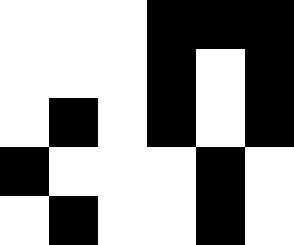[["white", "white", "white", "black", "black", "black"], ["white", "white", "white", "black", "white", "black"], ["white", "black", "white", "black", "white", "black"], ["black", "white", "white", "white", "black", "white"], ["white", "black", "white", "white", "black", "white"]]